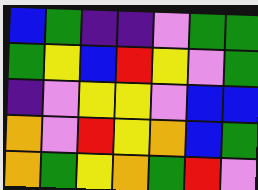[["blue", "green", "indigo", "indigo", "violet", "green", "green"], ["green", "yellow", "blue", "red", "yellow", "violet", "green"], ["indigo", "violet", "yellow", "yellow", "violet", "blue", "blue"], ["orange", "violet", "red", "yellow", "orange", "blue", "green"], ["orange", "green", "yellow", "orange", "green", "red", "violet"]]